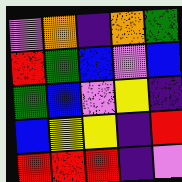[["violet", "orange", "indigo", "orange", "green"], ["red", "green", "blue", "violet", "blue"], ["green", "blue", "violet", "yellow", "indigo"], ["blue", "yellow", "yellow", "indigo", "red"], ["red", "red", "red", "indigo", "violet"]]